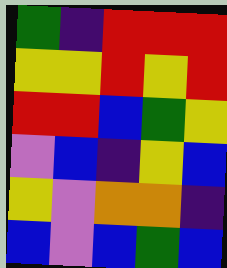[["green", "indigo", "red", "red", "red"], ["yellow", "yellow", "red", "yellow", "red"], ["red", "red", "blue", "green", "yellow"], ["violet", "blue", "indigo", "yellow", "blue"], ["yellow", "violet", "orange", "orange", "indigo"], ["blue", "violet", "blue", "green", "blue"]]